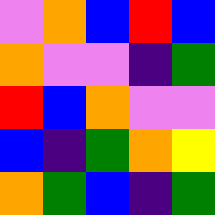[["violet", "orange", "blue", "red", "blue"], ["orange", "violet", "violet", "indigo", "green"], ["red", "blue", "orange", "violet", "violet"], ["blue", "indigo", "green", "orange", "yellow"], ["orange", "green", "blue", "indigo", "green"]]